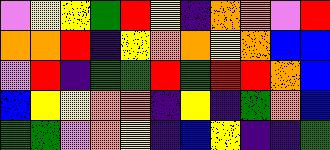[["violet", "yellow", "yellow", "green", "red", "yellow", "indigo", "orange", "orange", "violet", "red"], ["orange", "orange", "red", "indigo", "yellow", "orange", "orange", "yellow", "orange", "blue", "blue"], ["violet", "red", "indigo", "green", "green", "red", "green", "red", "red", "orange", "blue"], ["blue", "yellow", "yellow", "orange", "orange", "indigo", "yellow", "indigo", "green", "orange", "blue"], ["green", "green", "violet", "orange", "yellow", "indigo", "blue", "yellow", "indigo", "indigo", "green"]]